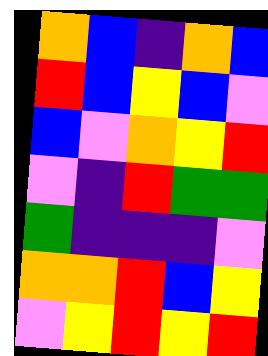[["orange", "blue", "indigo", "orange", "blue"], ["red", "blue", "yellow", "blue", "violet"], ["blue", "violet", "orange", "yellow", "red"], ["violet", "indigo", "red", "green", "green"], ["green", "indigo", "indigo", "indigo", "violet"], ["orange", "orange", "red", "blue", "yellow"], ["violet", "yellow", "red", "yellow", "red"]]